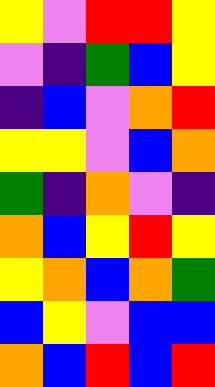[["yellow", "violet", "red", "red", "yellow"], ["violet", "indigo", "green", "blue", "yellow"], ["indigo", "blue", "violet", "orange", "red"], ["yellow", "yellow", "violet", "blue", "orange"], ["green", "indigo", "orange", "violet", "indigo"], ["orange", "blue", "yellow", "red", "yellow"], ["yellow", "orange", "blue", "orange", "green"], ["blue", "yellow", "violet", "blue", "blue"], ["orange", "blue", "red", "blue", "red"]]